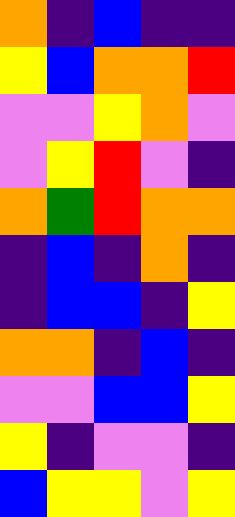[["orange", "indigo", "blue", "indigo", "indigo"], ["yellow", "blue", "orange", "orange", "red"], ["violet", "violet", "yellow", "orange", "violet"], ["violet", "yellow", "red", "violet", "indigo"], ["orange", "green", "red", "orange", "orange"], ["indigo", "blue", "indigo", "orange", "indigo"], ["indigo", "blue", "blue", "indigo", "yellow"], ["orange", "orange", "indigo", "blue", "indigo"], ["violet", "violet", "blue", "blue", "yellow"], ["yellow", "indigo", "violet", "violet", "indigo"], ["blue", "yellow", "yellow", "violet", "yellow"]]